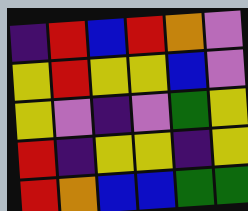[["indigo", "red", "blue", "red", "orange", "violet"], ["yellow", "red", "yellow", "yellow", "blue", "violet"], ["yellow", "violet", "indigo", "violet", "green", "yellow"], ["red", "indigo", "yellow", "yellow", "indigo", "yellow"], ["red", "orange", "blue", "blue", "green", "green"]]